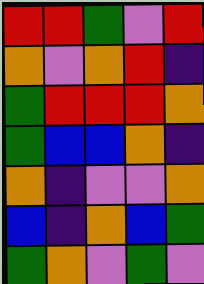[["red", "red", "green", "violet", "red"], ["orange", "violet", "orange", "red", "indigo"], ["green", "red", "red", "red", "orange"], ["green", "blue", "blue", "orange", "indigo"], ["orange", "indigo", "violet", "violet", "orange"], ["blue", "indigo", "orange", "blue", "green"], ["green", "orange", "violet", "green", "violet"]]